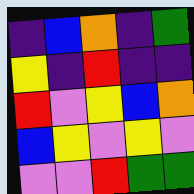[["indigo", "blue", "orange", "indigo", "green"], ["yellow", "indigo", "red", "indigo", "indigo"], ["red", "violet", "yellow", "blue", "orange"], ["blue", "yellow", "violet", "yellow", "violet"], ["violet", "violet", "red", "green", "green"]]